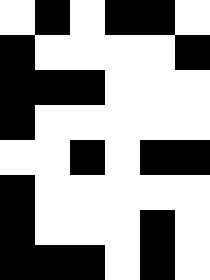[["white", "black", "white", "black", "black", "white"], ["black", "white", "white", "white", "white", "black"], ["black", "black", "black", "white", "white", "white"], ["black", "white", "white", "white", "white", "white"], ["white", "white", "black", "white", "black", "black"], ["black", "white", "white", "white", "white", "white"], ["black", "white", "white", "white", "black", "white"], ["black", "black", "black", "white", "black", "white"]]